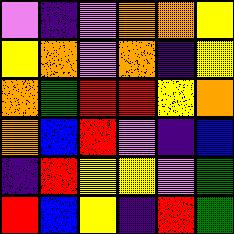[["violet", "indigo", "violet", "orange", "orange", "yellow"], ["yellow", "orange", "violet", "orange", "indigo", "yellow"], ["orange", "green", "red", "red", "yellow", "orange"], ["orange", "blue", "red", "violet", "indigo", "blue"], ["indigo", "red", "yellow", "yellow", "violet", "green"], ["red", "blue", "yellow", "indigo", "red", "green"]]